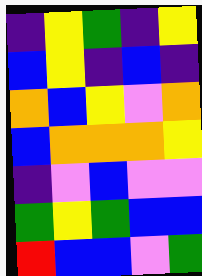[["indigo", "yellow", "green", "indigo", "yellow"], ["blue", "yellow", "indigo", "blue", "indigo"], ["orange", "blue", "yellow", "violet", "orange"], ["blue", "orange", "orange", "orange", "yellow"], ["indigo", "violet", "blue", "violet", "violet"], ["green", "yellow", "green", "blue", "blue"], ["red", "blue", "blue", "violet", "green"]]